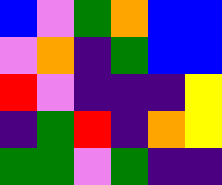[["blue", "violet", "green", "orange", "blue", "blue"], ["violet", "orange", "indigo", "green", "blue", "blue"], ["red", "violet", "indigo", "indigo", "indigo", "yellow"], ["indigo", "green", "red", "indigo", "orange", "yellow"], ["green", "green", "violet", "green", "indigo", "indigo"]]